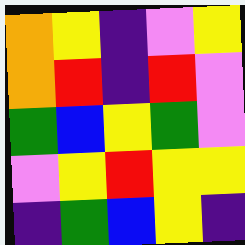[["orange", "yellow", "indigo", "violet", "yellow"], ["orange", "red", "indigo", "red", "violet"], ["green", "blue", "yellow", "green", "violet"], ["violet", "yellow", "red", "yellow", "yellow"], ["indigo", "green", "blue", "yellow", "indigo"]]